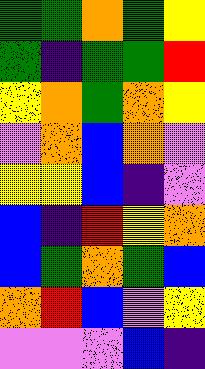[["green", "green", "orange", "green", "yellow"], ["green", "indigo", "green", "green", "red"], ["yellow", "orange", "green", "orange", "yellow"], ["violet", "orange", "blue", "orange", "violet"], ["yellow", "yellow", "blue", "indigo", "violet"], ["blue", "indigo", "red", "yellow", "orange"], ["blue", "green", "orange", "green", "blue"], ["orange", "red", "blue", "violet", "yellow"], ["violet", "violet", "violet", "blue", "indigo"]]